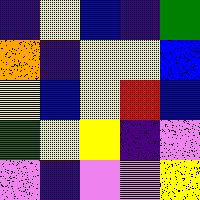[["indigo", "yellow", "blue", "indigo", "green"], ["orange", "indigo", "yellow", "yellow", "blue"], ["yellow", "blue", "yellow", "red", "blue"], ["green", "yellow", "yellow", "indigo", "violet"], ["violet", "indigo", "violet", "violet", "yellow"]]